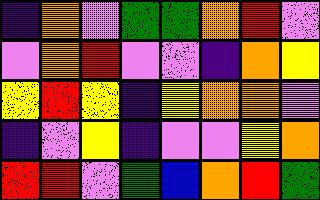[["indigo", "orange", "violet", "green", "green", "orange", "red", "violet"], ["violet", "orange", "red", "violet", "violet", "indigo", "orange", "yellow"], ["yellow", "red", "yellow", "indigo", "yellow", "orange", "orange", "violet"], ["indigo", "violet", "yellow", "indigo", "violet", "violet", "yellow", "orange"], ["red", "red", "violet", "green", "blue", "orange", "red", "green"]]